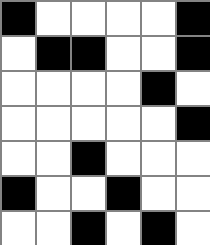[["black", "white", "white", "white", "white", "black"], ["white", "black", "black", "white", "white", "black"], ["white", "white", "white", "white", "black", "white"], ["white", "white", "white", "white", "white", "black"], ["white", "white", "black", "white", "white", "white"], ["black", "white", "white", "black", "white", "white"], ["white", "white", "black", "white", "black", "white"]]